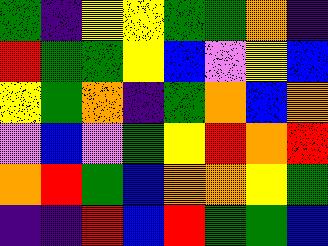[["green", "indigo", "yellow", "yellow", "green", "green", "orange", "indigo"], ["red", "green", "green", "yellow", "blue", "violet", "yellow", "blue"], ["yellow", "green", "orange", "indigo", "green", "orange", "blue", "orange"], ["violet", "blue", "violet", "green", "yellow", "red", "orange", "red"], ["orange", "red", "green", "blue", "orange", "orange", "yellow", "green"], ["indigo", "indigo", "red", "blue", "red", "green", "green", "blue"]]